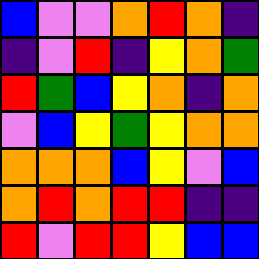[["blue", "violet", "violet", "orange", "red", "orange", "indigo"], ["indigo", "violet", "red", "indigo", "yellow", "orange", "green"], ["red", "green", "blue", "yellow", "orange", "indigo", "orange"], ["violet", "blue", "yellow", "green", "yellow", "orange", "orange"], ["orange", "orange", "orange", "blue", "yellow", "violet", "blue"], ["orange", "red", "orange", "red", "red", "indigo", "indigo"], ["red", "violet", "red", "red", "yellow", "blue", "blue"]]